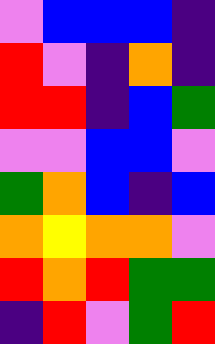[["violet", "blue", "blue", "blue", "indigo"], ["red", "violet", "indigo", "orange", "indigo"], ["red", "red", "indigo", "blue", "green"], ["violet", "violet", "blue", "blue", "violet"], ["green", "orange", "blue", "indigo", "blue"], ["orange", "yellow", "orange", "orange", "violet"], ["red", "orange", "red", "green", "green"], ["indigo", "red", "violet", "green", "red"]]